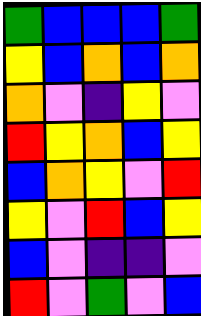[["green", "blue", "blue", "blue", "green"], ["yellow", "blue", "orange", "blue", "orange"], ["orange", "violet", "indigo", "yellow", "violet"], ["red", "yellow", "orange", "blue", "yellow"], ["blue", "orange", "yellow", "violet", "red"], ["yellow", "violet", "red", "blue", "yellow"], ["blue", "violet", "indigo", "indigo", "violet"], ["red", "violet", "green", "violet", "blue"]]